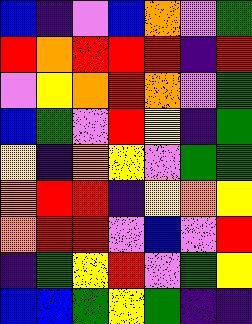[["blue", "indigo", "violet", "blue", "orange", "violet", "green"], ["red", "orange", "red", "red", "red", "indigo", "red"], ["violet", "yellow", "orange", "red", "orange", "violet", "green"], ["blue", "green", "violet", "red", "yellow", "indigo", "green"], ["yellow", "indigo", "orange", "yellow", "violet", "green", "green"], ["orange", "red", "red", "indigo", "yellow", "orange", "yellow"], ["orange", "red", "red", "violet", "blue", "violet", "red"], ["indigo", "green", "yellow", "red", "violet", "green", "yellow"], ["blue", "blue", "green", "yellow", "green", "indigo", "indigo"]]